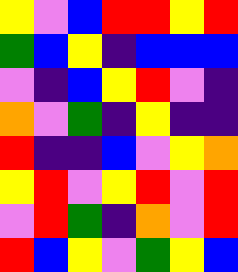[["yellow", "violet", "blue", "red", "red", "yellow", "red"], ["green", "blue", "yellow", "indigo", "blue", "blue", "blue"], ["violet", "indigo", "blue", "yellow", "red", "violet", "indigo"], ["orange", "violet", "green", "indigo", "yellow", "indigo", "indigo"], ["red", "indigo", "indigo", "blue", "violet", "yellow", "orange"], ["yellow", "red", "violet", "yellow", "red", "violet", "red"], ["violet", "red", "green", "indigo", "orange", "violet", "red"], ["red", "blue", "yellow", "violet", "green", "yellow", "blue"]]